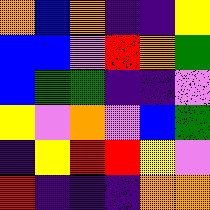[["orange", "blue", "orange", "indigo", "indigo", "yellow"], ["blue", "blue", "violet", "red", "orange", "green"], ["blue", "green", "green", "indigo", "indigo", "violet"], ["yellow", "violet", "orange", "violet", "blue", "green"], ["indigo", "yellow", "red", "red", "yellow", "violet"], ["red", "indigo", "indigo", "indigo", "orange", "orange"]]